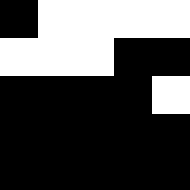[["black", "white", "white", "white", "white"], ["white", "white", "white", "black", "black"], ["black", "black", "black", "black", "white"], ["black", "black", "black", "black", "black"], ["black", "black", "black", "black", "black"]]